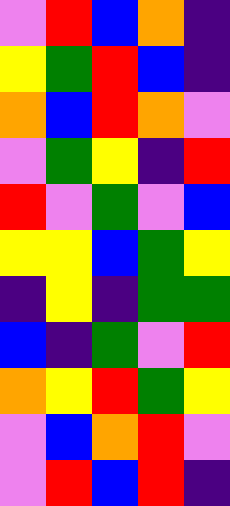[["violet", "red", "blue", "orange", "indigo"], ["yellow", "green", "red", "blue", "indigo"], ["orange", "blue", "red", "orange", "violet"], ["violet", "green", "yellow", "indigo", "red"], ["red", "violet", "green", "violet", "blue"], ["yellow", "yellow", "blue", "green", "yellow"], ["indigo", "yellow", "indigo", "green", "green"], ["blue", "indigo", "green", "violet", "red"], ["orange", "yellow", "red", "green", "yellow"], ["violet", "blue", "orange", "red", "violet"], ["violet", "red", "blue", "red", "indigo"]]